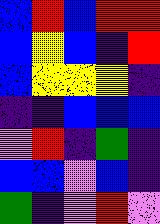[["blue", "red", "blue", "red", "red"], ["blue", "yellow", "blue", "indigo", "red"], ["blue", "yellow", "yellow", "yellow", "indigo"], ["indigo", "indigo", "blue", "blue", "blue"], ["violet", "red", "indigo", "green", "indigo"], ["blue", "blue", "violet", "blue", "indigo"], ["green", "indigo", "violet", "red", "violet"]]